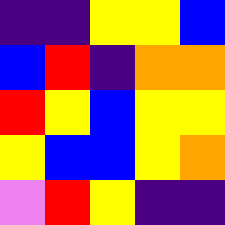[["indigo", "indigo", "yellow", "yellow", "blue"], ["blue", "red", "indigo", "orange", "orange"], ["red", "yellow", "blue", "yellow", "yellow"], ["yellow", "blue", "blue", "yellow", "orange"], ["violet", "red", "yellow", "indigo", "indigo"]]